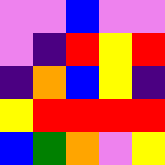[["violet", "violet", "blue", "violet", "violet"], ["violet", "indigo", "red", "yellow", "red"], ["indigo", "orange", "blue", "yellow", "indigo"], ["yellow", "red", "red", "red", "red"], ["blue", "green", "orange", "violet", "yellow"]]